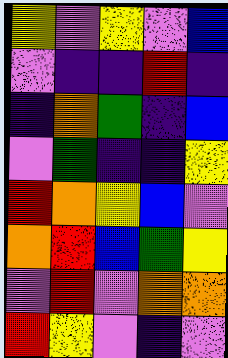[["yellow", "violet", "yellow", "violet", "blue"], ["violet", "indigo", "indigo", "red", "indigo"], ["indigo", "orange", "green", "indigo", "blue"], ["violet", "green", "indigo", "indigo", "yellow"], ["red", "orange", "yellow", "blue", "violet"], ["orange", "red", "blue", "green", "yellow"], ["violet", "red", "violet", "orange", "orange"], ["red", "yellow", "violet", "indigo", "violet"]]